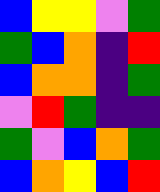[["blue", "yellow", "yellow", "violet", "green"], ["green", "blue", "orange", "indigo", "red"], ["blue", "orange", "orange", "indigo", "green"], ["violet", "red", "green", "indigo", "indigo"], ["green", "violet", "blue", "orange", "green"], ["blue", "orange", "yellow", "blue", "red"]]